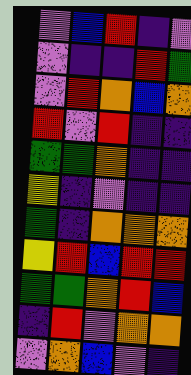[["violet", "blue", "red", "indigo", "violet"], ["violet", "indigo", "indigo", "red", "green"], ["violet", "red", "orange", "blue", "orange"], ["red", "violet", "red", "indigo", "indigo"], ["green", "green", "orange", "indigo", "indigo"], ["yellow", "indigo", "violet", "indigo", "indigo"], ["green", "indigo", "orange", "orange", "orange"], ["yellow", "red", "blue", "red", "red"], ["green", "green", "orange", "red", "blue"], ["indigo", "red", "violet", "orange", "orange"], ["violet", "orange", "blue", "violet", "indigo"]]